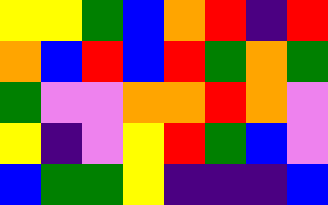[["yellow", "yellow", "green", "blue", "orange", "red", "indigo", "red"], ["orange", "blue", "red", "blue", "red", "green", "orange", "green"], ["green", "violet", "violet", "orange", "orange", "red", "orange", "violet"], ["yellow", "indigo", "violet", "yellow", "red", "green", "blue", "violet"], ["blue", "green", "green", "yellow", "indigo", "indigo", "indigo", "blue"]]